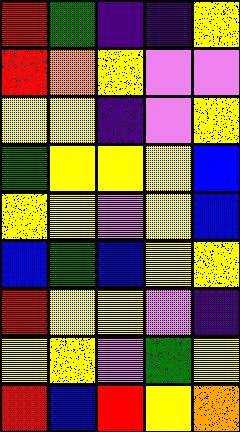[["red", "green", "indigo", "indigo", "yellow"], ["red", "orange", "yellow", "violet", "violet"], ["yellow", "yellow", "indigo", "violet", "yellow"], ["green", "yellow", "yellow", "yellow", "blue"], ["yellow", "yellow", "violet", "yellow", "blue"], ["blue", "green", "blue", "yellow", "yellow"], ["red", "yellow", "yellow", "violet", "indigo"], ["yellow", "yellow", "violet", "green", "yellow"], ["red", "blue", "red", "yellow", "orange"]]